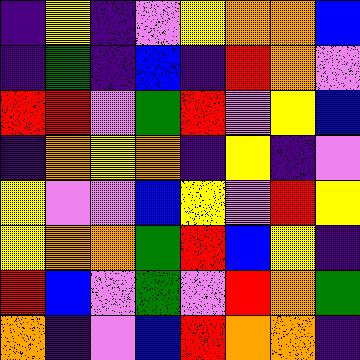[["indigo", "yellow", "indigo", "violet", "yellow", "orange", "orange", "blue"], ["indigo", "green", "indigo", "blue", "indigo", "red", "orange", "violet"], ["red", "red", "violet", "green", "red", "violet", "yellow", "blue"], ["indigo", "orange", "yellow", "orange", "indigo", "yellow", "indigo", "violet"], ["yellow", "violet", "violet", "blue", "yellow", "violet", "red", "yellow"], ["yellow", "orange", "orange", "green", "red", "blue", "yellow", "indigo"], ["red", "blue", "violet", "green", "violet", "red", "orange", "green"], ["orange", "indigo", "violet", "blue", "red", "orange", "orange", "indigo"]]